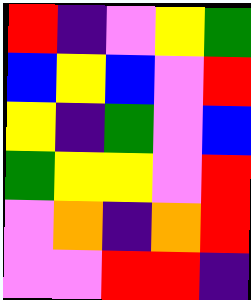[["red", "indigo", "violet", "yellow", "green"], ["blue", "yellow", "blue", "violet", "red"], ["yellow", "indigo", "green", "violet", "blue"], ["green", "yellow", "yellow", "violet", "red"], ["violet", "orange", "indigo", "orange", "red"], ["violet", "violet", "red", "red", "indigo"]]